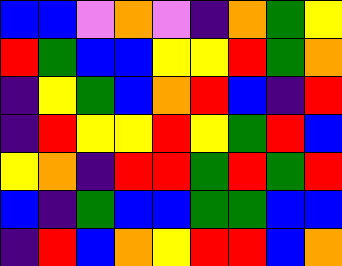[["blue", "blue", "violet", "orange", "violet", "indigo", "orange", "green", "yellow"], ["red", "green", "blue", "blue", "yellow", "yellow", "red", "green", "orange"], ["indigo", "yellow", "green", "blue", "orange", "red", "blue", "indigo", "red"], ["indigo", "red", "yellow", "yellow", "red", "yellow", "green", "red", "blue"], ["yellow", "orange", "indigo", "red", "red", "green", "red", "green", "red"], ["blue", "indigo", "green", "blue", "blue", "green", "green", "blue", "blue"], ["indigo", "red", "blue", "orange", "yellow", "red", "red", "blue", "orange"]]